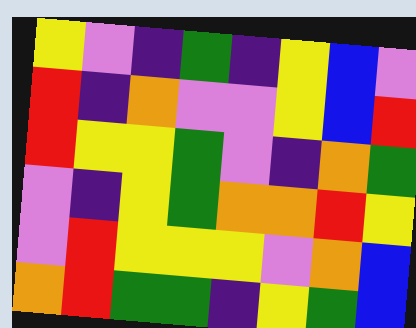[["yellow", "violet", "indigo", "green", "indigo", "yellow", "blue", "violet"], ["red", "indigo", "orange", "violet", "violet", "yellow", "blue", "red"], ["red", "yellow", "yellow", "green", "violet", "indigo", "orange", "green"], ["violet", "indigo", "yellow", "green", "orange", "orange", "red", "yellow"], ["violet", "red", "yellow", "yellow", "yellow", "violet", "orange", "blue"], ["orange", "red", "green", "green", "indigo", "yellow", "green", "blue"]]